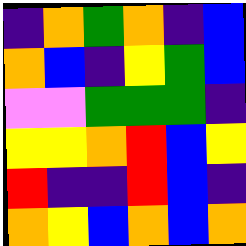[["indigo", "orange", "green", "orange", "indigo", "blue"], ["orange", "blue", "indigo", "yellow", "green", "blue"], ["violet", "violet", "green", "green", "green", "indigo"], ["yellow", "yellow", "orange", "red", "blue", "yellow"], ["red", "indigo", "indigo", "red", "blue", "indigo"], ["orange", "yellow", "blue", "orange", "blue", "orange"]]